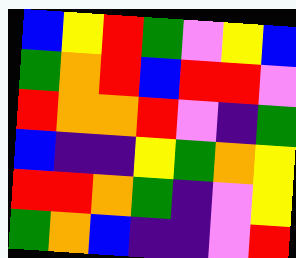[["blue", "yellow", "red", "green", "violet", "yellow", "blue"], ["green", "orange", "red", "blue", "red", "red", "violet"], ["red", "orange", "orange", "red", "violet", "indigo", "green"], ["blue", "indigo", "indigo", "yellow", "green", "orange", "yellow"], ["red", "red", "orange", "green", "indigo", "violet", "yellow"], ["green", "orange", "blue", "indigo", "indigo", "violet", "red"]]